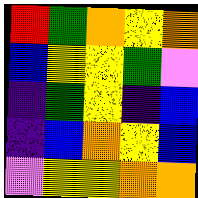[["red", "green", "orange", "yellow", "orange"], ["blue", "yellow", "yellow", "green", "violet"], ["indigo", "green", "yellow", "indigo", "blue"], ["indigo", "blue", "orange", "yellow", "blue"], ["violet", "yellow", "yellow", "orange", "orange"]]